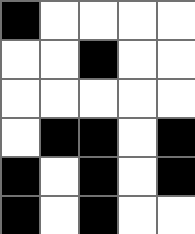[["black", "white", "white", "white", "white"], ["white", "white", "black", "white", "white"], ["white", "white", "white", "white", "white"], ["white", "black", "black", "white", "black"], ["black", "white", "black", "white", "black"], ["black", "white", "black", "white", "white"]]